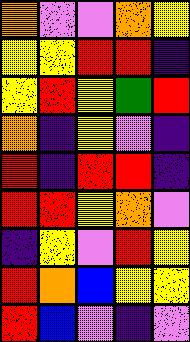[["orange", "violet", "violet", "orange", "yellow"], ["yellow", "yellow", "red", "red", "indigo"], ["yellow", "red", "yellow", "green", "red"], ["orange", "indigo", "yellow", "violet", "indigo"], ["red", "indigo", "red", "red", "indigo"], ["red", "red", "yellow", "orange", "violet"], ["indigo", "yellow", "violet", "red", "yellow"], ["red", "orange", "blue", "yellow", "yellow"], ["red", "blue", "violet", "indigo", "violet"]]